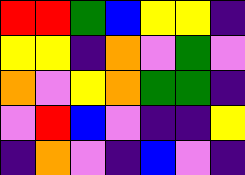[["red", "red", "green", "blue", "yellow", "yellow", "indigo"], ["yellow", "yellow", "indigo", "orange", "violet", "green", "violet"], ["orange", "violet", "yellow", "orange", "green", "green", "indigo"], ["violet", "red", "blue", "violet", "indigo", "indigo", "yellow"], ["indigo", "orange", "violet", "indigo", "blue", "violet", "indigo"]]